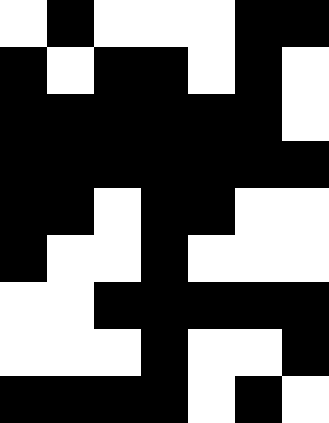[["white", "black", "white", "white", "white", "black", "black"], ["black", "white", "black", "black", "white", "black", "white"], ["black", "black", "black", "black", "black", "black", "white"], ["black", "black", "black", "black", "black", "black", "black"], ["black", "black", "white", "black", "black", "white", "white"], ["black", "white", "white", "black", "white", "white", "white"], ["white", "white", "black", "black", "black", "black", "black"], ["white", "white", "white", "black", "white", "white", "black"], ["black", "black", "black", "black", "white", "black", "white"]]